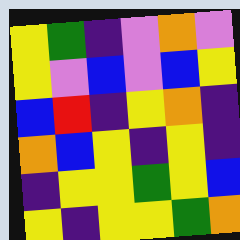[["yellow", "green", "indigo", "violet", "orange", "violet"], ["yellow", "violet", "blue", "violet", "blue", "yellow"], ["blue", "red", "indigo", "yellow", "orange", "indigo"], ["orange", "blue", "yellow", "indigo", "yellow", "indigo"], ["indigo", "yellow", "yellow", "green", "yellow", "blue"], ["yellow", "indigo", "yellow", "yellow", "green", "orange"]]